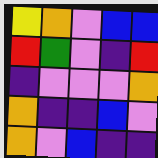[["yellow", "orange", "violet", "blue", "blue"], ["red", "green", "violet", "indigo", "red"], ["indigo", "violet", "violet", "violet", "orange"], ["orange", "indigo", "indigo", "blue", "violet"], ["orange", "violet", "blue", "indigo", "indigo"]]